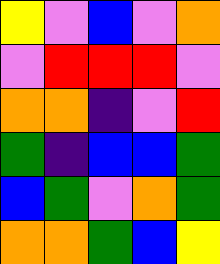[["yellow", "violet", "blue", "violet", "orange"], ["violet", "red", "red", "red", "violet"], ["orange", "orange", "indigo", "violet", "red"], ["green", "indigo", "blue", "blue", "green"], ["blue", "green", "violet", "orange", "green"], ["orange", "orange", "green", "blue", "yellow"]]